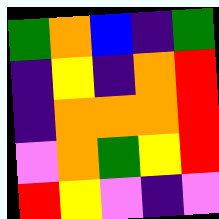[["green", "orange", "blue", "indigo", "green"], ["indigo", "yellow", "indigo", "orange", "red"], ["indigo", "orange", "orange", "orange", "red"], ["violet", "orange", "green", "yellow", "red"], ["red", "yellow", "violet", "indigo", "violet"]]